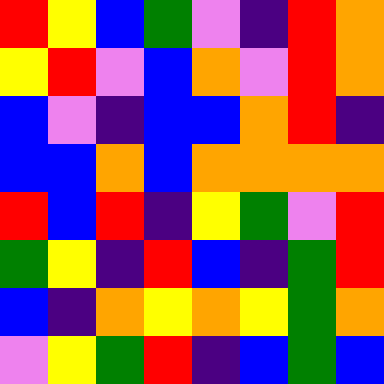[["red", "yellow", "blue", "green", "violet", "indigo", "red", "orange"], ["yellow", "red", "violet", "blue", "orange", "violet", "red", "orange"], ["blue", "violet", "indigo", "blue", "blue", "orange", "red", "indigo"], ["blue", "blue", "orange", "blue", "orange", "orange", "orange", "orange"], ["red", "blue", "red", "indigo", "yellow", "green", "violet", "red"], ["green", "yellow", "indigo", "red", "blue", "indigo", "green", "red"], ["blue", "indigo", "orange", "yellow", "orange", "yellow", "green", "orange"], ["violet", "yellow", "green", "red", "indigo", "blue", "green", "blue"]]